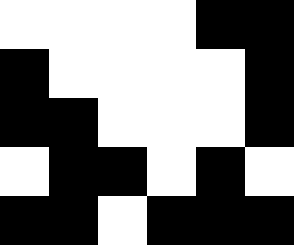[["white", "white", "white", "white", "black", "black"], ["black", "white", "white", "white", "white", "black"], ["black", "black", "white", "white", "white", "black"], ["white", "black", "black", "white", "black", "white"], ["black", "black", "white", "black", "black", "black"]]